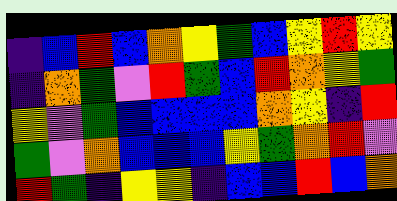[["indigo", "blue", "red", "blue", "orange", "yellow", "green", "blue", "yellow", "red", "yellow"], ["indigo", "orange", "green", "violet", "red", "green", "blue", "red", "orange", "yellow", "green"], ["yellow", "violet", "green", "blue", "blue", "blue", "blue", "orange", "yellow", "indigo", "red"], ["green", "violet", "orange", "blue", "blue", "blue", "yellow", "green", "orange", "red", "violet"], ["red", "green", "indigo", "yellow", "yellow", "indigo", "blue", "blue", "red", "blue", "orange"]]